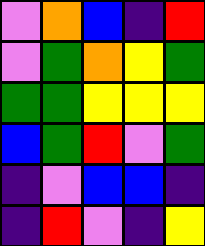[["violet", "orange", "blue", "indigo", "red"], ["violet", "green", "orange", "yellow", "green"], ["green", "green", "yellow", "yellow", "yellow"], ["blue", "green", "red", "violet", "green"], ["indigo", "violet", "blue", "blue", "indigo"], ["indigo", "red", "violet", "indigo", "yellow"]]